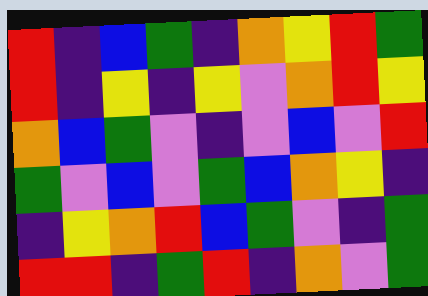[["red", "indigo", "blue", "green", "indigo", "orange", "yellow", "red", "green"], ["red", "indigo", "yellow", "indigo", "yellow", "violet", "orange", "red", "yellow"], ["orange", "blue", "green", "violet", "indigo", "violet", "blue", "violet", "red"], ["green", "violet", "blue", "violet", "green", "blue", "orange", "yellow", "indigo"], ["indigo", "yellow", "orange", "red", "blue", "green", "violet", "indigo", "green"], ["red", "red", "indigo", "green", "red", "indigo", "orange", "violet", "green"]]